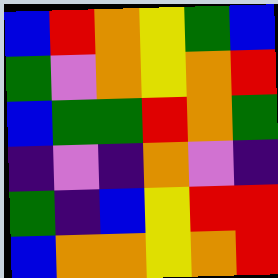[["blue", "red", "orange", "yellow", "green", "blue"], ["green", "violet", "orange", "yellow", "orange", "red"], ["blue", "green", "green", "red", "orange", "green"], ["indigo", "violet", "indigo", "orange", "violet", "indigo"], ["green", "indigo", "blue", "yellow", "red", "red"], ["blue", "orange", "orange", "yellow", "orange", "red"]]